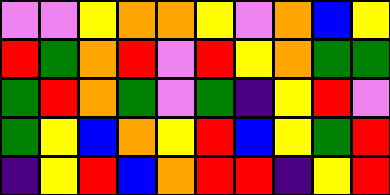[["violet", "violet", "yellow", "orange", "orange", "yellow", "violet", "orange", "blue", "yellow"], ["red", "green", "orange", "red", "violet", "red", "yellow", "orange", "green", "green"], ["green", "red", "orange", "green", "violet", "green", "indigo", "yellow", "red", "violet"], ["green", "yellow", "blue", "orange", "yellow", "red", "blue", "yellow", "green", "red"], ["indigo", "yellow", "red", "blue", "orange", "red", "red", "indigo", "yellow", "red"]]